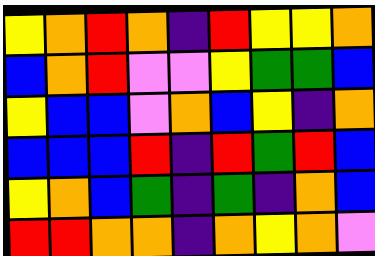[["yellow", "orange", "red", "orange", "indigo", "red", "yellow", "yellow", "orange"], ["blue", "orange", "red", "violet", "violet", "yellow", "green", "green", "blue"], ["yellow", "blue", "blue", "violet", "orange", "blue", "yellow", "indigo", "orange"], ["blue", "blue", "blue", "red", "indigo", "red", "green", "red", "blue"], ["yellow", "orange", "blue", "green", "indigo", "green", "indigo", "orange", "blue"], ["red", "red", "orange", "orange", "indigo", "orange", "yellow", "orange", "violet"]]